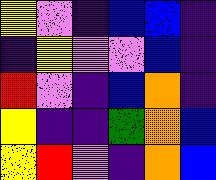[["yellow", "violet", "indigo", "blue", "blue", "indigo"], ["indigo", "yellow", "violet", "violet", "blue", "indigo"], ["red", "violet", "indigo", "blue", "orange", "indigo"], ["yellow", "indigo", "indigo", "green", "orange", "blue"], ["yellow", "red", "violet", "indigo", "orange", "blue"]]